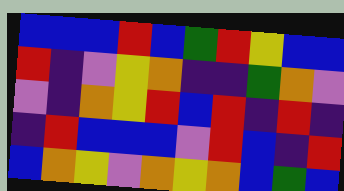[["blue", "blue", "blue", "red", "blue", "green", "red", "yellow", "blue", "blue"], ["red", "indigo", "violet", "yellow", "orange", "indigo", "indigo", "green", "orange", "violet"], ["violet", "indigo", "orange", "yellow", "red", "blue", "red", "indigo", "red", "indigo"], ["indigo", "red", "blue", "blue", "blue", "violet", "red", "blue", "indigo", "red"], ["blue", "orange", "yellow", "violet", "orange", "yellow", "orange", "blue", "green", "blue"]]